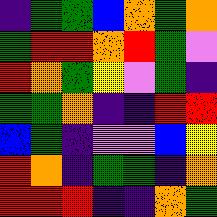[["indigo", "green", "green", "blue", "orange", "green", "orange"], ["green", "red", "red", "orange", "red", "green", "violet"], ["red", "orange", "green", "yellow", "violet", "green", "indigo"], ["green", "green", "orange", "indigo", "indigo", "red", "red"], ["blue", "green", "indigo", "violet", "violet", "blue", "yellow"], ["red", "orange", "indigo", "green", "green", "indigo", "orange"], ["red", "red", "red", "indigo", "indigo", "orange", "green"]]